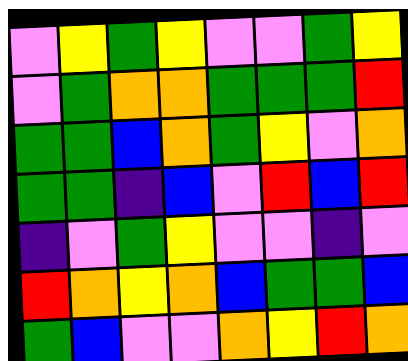[["violet", "yellow", "green", "yellow", "violet", "violet", "green", "yellow"], ["violet", "green", "orange", "orange", "green", "green", "green", "red"], ["green", "green", "blue", "orange", "green", "yellow", "violet", "orange"], ["green", "green", "indigo", "blue", "violet", "red", "blue", "red"], ["indigo", "violet", "green", "yellow", "violet", "violet", "indigo", "violet"], ["red", "orange", "yellow", "orange", "blue", "green", "green", "blue"], ["green", "blue", "violet", "violet", "orange", "yellow", "red", "orange"]]